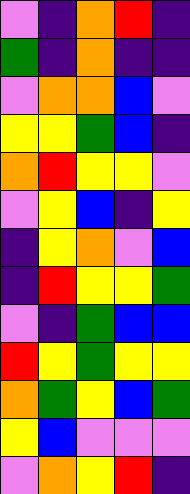[["violet", "indigo", "orange", "red", "indigo"], ["green", "indigo", "orange", "indigo", "indigo"], ["violet", "orange", "orange", "blue", "violet"], ["yellow", "yellow", "green", "blue", "indigo"], ["orange", "red", "yellow", "yellow", "violet"], ["violet", "yellow", "blue", "indigo", "yellow"], ["indigo", "yellow", "orange", "violet", "blue"], ["indigo", "red", "yellow", "yellow", "green"], ["violet", "indigo", "green", "blue", "blue"], ["red", "yellow", "green", "yellow", "yellow"], ["orange", "green", "yellow", "blue", "green"], ["yellow", "blue", "violet", "violet", "violet"], ["violet", "orange", "yellow", "red", "indigo"]]